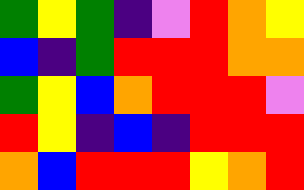[["green", "yellow", "green", "indigo", "violet", "red", "orange", "yellow"], ["blue", "indigo", "green", "red", "red", "red", "orange", "orange"], ["green", "yellow", "blue", "orange", "red", "red", "red", "violet"], ["red", "yellow", "indigo", "blue", "indigo", "red", "red", "red"], ["orange", "blue", "red", "red", "red", "yellow", "orange", "red"]]